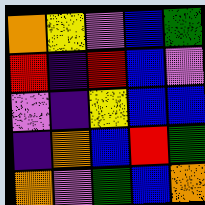[["orange", "yellow", "violet", "blue", "green"], ["red", "indigo", "red", "blue", "violet"], ["violet", "indigo", "yellow", "blue", "blue"], ["indigo", "orange", "blue", "red", "green"], ["orange", "violet", "green", "blue", "orange"]]